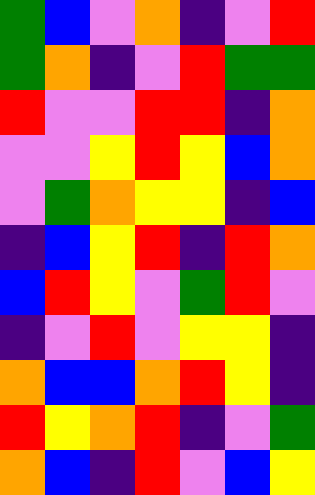[["green", "blue", "violet", "orange", "indigo", "violet", "red"], ["green", "orange", "indigo", "violet", "red", "green", "green"], ["red", "violet", "violet", "red", "red", "indigo", "orange"], ["violet", "violet", "yellow", "red", "yellow", "blue", "orange"], ["violet", "green", "orange", "yellow", "yellow", "indigo", "blue"], ["indigo", "blue", "yellow", "red", "indigo", "red", "orange"], ["blue", "red", "yellow", "violet", "green", "red", "violet"], ["indigo", "violet", "red", "violet", "yellow", "yellow", "indigo"], ["orange", "blue", "blue", "orange", "red", "yellow", "indigo"], ["red", "yellow", "orange", "red", "indigo", "violet", "green"], ["orange", "blue", "indigo", "red", "violet", "blue", "yellow"]]